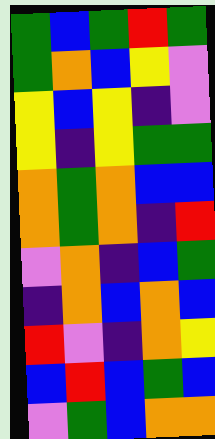[["green", "blue", "green", "red", "green"], ["green", "orange", "blue", "yellow", "violet"], ["yellow", "blue", "yellow", "indigo", "violet"], ["yellow", "indigo", "yellow", "green", "green"], ["orange", "green", "orange", "blue", "blue"], ["orange", "green", "orange", "indigo", "red"], ["violet", "orange", "indigo", "blue", "green"], ["indigo", "orange", "blue", "orange", "blue"], ["red", "violet", "indigo", "orange", "yellow"], ["blue", "red", "blue", "green", "blue"], ["violet", "green", "blue", "orange", "orange"]]